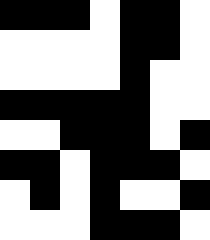[["black", "black", "black", "white", "black", "black", "white"], ["white", "white", "white", "white", "black", "black", "white"], ["white", "white", "white", "white", "black", "white", "white"], ["black", "black", "black", "black", "black", "white", "white"], ["white", "white", "black", "black", "black", "white", "black"], ["black", "black", "white", "black", "black", "black", "white"], ["white", "black", "white", "black", "white", "white", "black"], ["white", "white", "white", "black", "black", "black", "white"]]